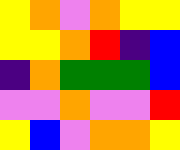[["yellow", "orange", "violet", "orange", "yellow", "yellow"], ["yellow", "yellow", "orange", "red", "indigo", "blue"], ["indigo", "orange", "green", "green", "green", "blue"], ["violet", "violet", "orange", "violet", "violet", "red"], ["yellow", "blue", "violet", "orange", "orange", "yellow"]]